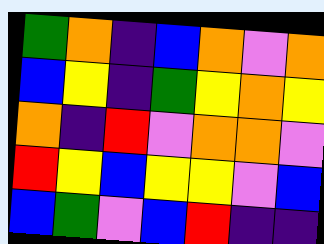[["green", "orange", "indigo", "blue", "orange", "violet", "orange"], ["blue", "yellow", "indigo", "green", "yellow", "orange", "yellow"], ["orange", "indigo", "red", "violet", "orange", "orange", "violet"], ["red", "yellow", "blue", "yellow", "yellow", "violet", "blue"], ["blue", "green", "violet", "blue", "red", "indigo", "indigo"]]